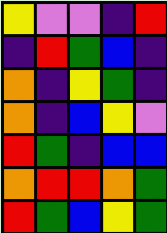[["yellow", "violet", "violet", "indigo", "red"], ["indigo", "red", "green", "blue", "indigo"], ["orange", "indigo", "yellow", "green", "indigo"], ["orange", "indigo", "blue", "yellow", "violet"], ["red", "green", "indigo", "blue", "blue"], ["orange", "red", "red", "orange", "green"], ["red", "green", "blue", "yellow", "green"]]